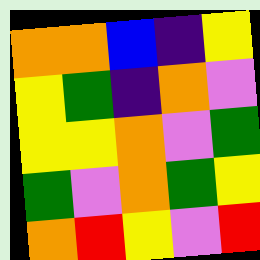[["orange", "orange", "blue", "indigo", "yellow"], ["yellow", "green", "indigo", "orange", "violet"], ["yellow", "yellow", "orange", "violet", "green"], ["green", "violet", "orange", "green", "yellow"], ["orange", "red", "yellow", "violet", "red"]]